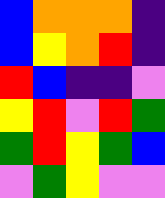[["blue", "orange", "orange", "orange", "indigo"], ["blue", "yellow", "orange", "red", "indigo"], ["red", "blue", "indigo", "indigo", "violet"], ["yellow", "red", "violet", "red", "green"], ["green", "red", "yellow", "green", "blue"], ["violet", "green", "yellow", "violet", "violet"]]